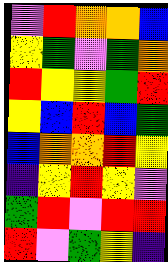[["violet", "red", "orange", "orange", "blue"], ["yellow", "green", "violet", "green", "orange"], ["red", "yellow", "yellow", "green", "red"], ["yellow", "blue", "red", "blue", "green"], ["blue", "orange", "orange", "red", "yellow"], ["indigo", "yellow", "red", "yellow", "violet"], ["green", "red", "violet", "red", "red"], ["red", "violet", "green", "yellow", "indigo"]]